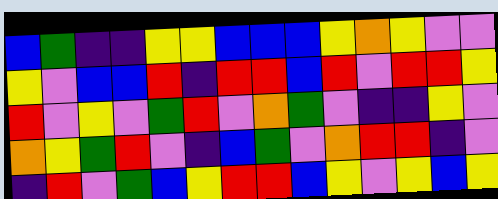[["blue", "green", "indigo", "indigo", "yellow", "yellow", "blue", "blue", "blue", "yellow", "orange", "yellow", "violet", "violet"], ["yellow", "violet", "blue", "blue", "red", "indigo", "red", "red", "blue", "red", "violet", "red", "red", "yellow"], ["red", "violet", "yellow", "violet", "green", "red", "violet", "orange", "green", "violet", "indigo", "indigo", "yellow", "violet"], ["orange", "yellow", "green", "red", "violet", "indigo", "blue", "green", "violet", "orange", "red", "red", "indigo", "violet"], ["indigo", "red", "violet", "green", "blue", "yellow", "red", "red", "blue", "yellow", "violet", "yellow", "blue", "yellow"]]